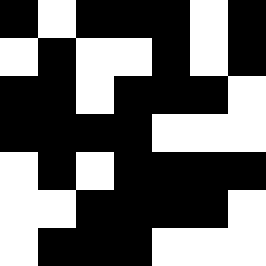[["black", "white", "black", "black", "black", "white", "black"], ["white", "black", "white", "white", "black", "white", "black"], ["black", "black", "white", "black", "black", "black", "white"], ["black", "black", "black", "black", "white", "white", "white"], ["white", "black", "white", "black", "black", "black", "black"], ["white", "white", "black", "black", "black", "black", "white"], ["white", "black", "black", "black", "white", "white", "white"]]